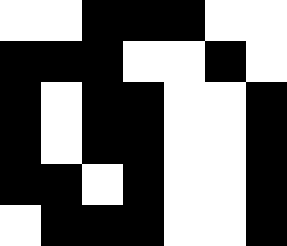[["white", "white", "black", "black", "black", "white", "white"], ["black", "black", "black", "white", "white", "black", "white"], ["black", "white", "black", "black", "white", "white", "black"], ["black", "white", "black", "black", "white", "white", "black"], ["black", "black", "white", "black", "white", "white", "black"], ["white", "black", "black", "black", "white", "white", "black"]]